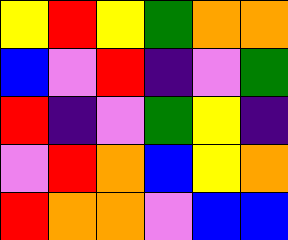[["yellow", "red", "yellow", "green", "orange", "orange"], ["blue", "violet", "red", "indigo", "violet", "green"], ["red", "indigo", "violet", "green", "yellow", "indigo"], ["violet", "red", "orange", "blue", "yellow", "orange"], ["red", "orange", "orange", "violet", "blue", "blue"]]